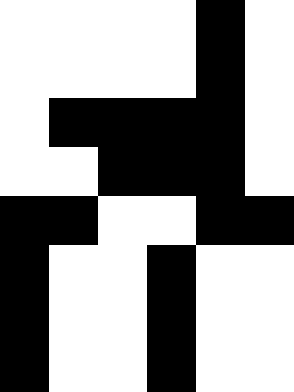[["white", "white", "white", "white", "black", "white"], ["white", "white", "white", "white", "black", "white"], ["white", "black", "black", "black", "black", "white"], ["white", "white", "black", "black", "black", "white"], ["black", "black", "white", "white", "black", "black"], ["black", "white", "white", "black", "white", "white"], ["black", "white", "white", "black", "white", "white"], ["black", "white", "white", "black", "white", "white"]]